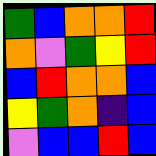[["green", "blue", "orange", "orange", "red"], ["orange", "violet", "green", "yellow", "red"], ["blue", "red", "orange", "orange", "blue"], ["yellow", "green", "orange", "indigo", "blue"], ["violet", "blue", "blue", "red", "blue"]]